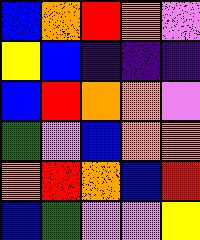[["blue", "orange", "red", "orange", "violet"], ["yellow", "blue", "indigo", "indigo", "indigo"], ["blue", "red", "orange", "orange", "violet"], ["green", "violet", "blue", "orange", "orange"], ["orange", "red", "orange", "blue", "red"], ["blue", "green", "violet", "violet", "yellow"]]